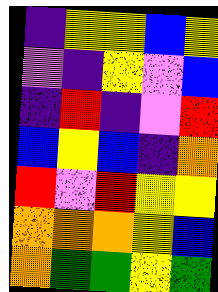[["indigo", "yellow", "yellow", "blue", "yellow"], ["violet", "indigo", "yellow", "violet", "blue"], ["indigo", "red", "indigo", "violet", "red"], ["blue", "yellow", "blue", "indigo", "orange"], ["red", "violet", "red", "yellow", "yellow"], ["orange", "orange", "orange", "yellow", "blue"], ["orange", "green", "green", "yellow", "green"]]